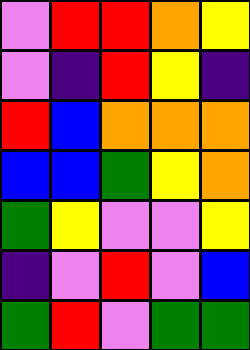[["violet", "red", "red", "orange", "yellow"], ["violet", "indigo", "red", "yellow", "indigo"], ["red", "blue", "orange", "orange", "orange"], ["blue", "blue", "green", "yellow", "orange"], ["green", "yellow", "violet", "violet", "yellow"], ["indigo", "violet", "red", "violet", "blue"], ["green", "red", "violet", "green", "green"]]